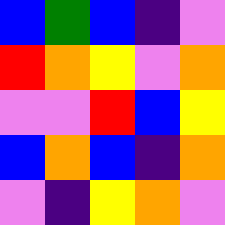[["blue", "green", "blue", "indigo", "violet"], ["red", "orange", "yellow", "violet", "orange"], ["violet", "violet", "red", "blue", "yellow"], ["blue", "orange", "blue", "indigo", "orange"], ["violet", "indigo", "yellow", "orange", "violet"]]